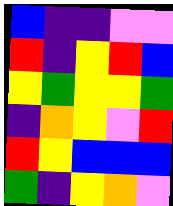[["blue", "indigo", "indigo", "violet", "violet"], ["red", "indigo", "yellow", "red", "blue"], ["yellow", "green", "yellow", "yellow", "green"], ["indigo", "orange", "yellow", "violet", "red"], ["red", "yellow", "blue", "blue", "blue"], ["green", "indigo", "yellow", "orange", "violet"]]